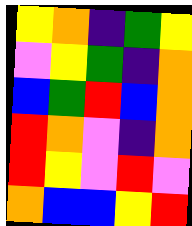[["yellow", "orange", "indigo", "green", "yellow"], ["violet", "yellow", "green", "indigo", "orange"], ["blue", "green", "red", "blue", "orange"], ["red", "orange", "violet", "indigo", "orange"], ["red", "yellow", "violet", "red", "violet"], ["orange", "blue", "blue", "yellow", "red"]]